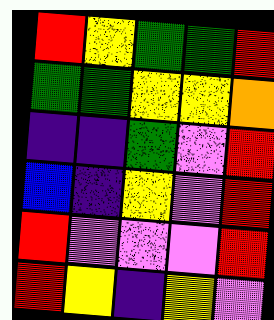[["red", "yellow", "green", "green", "red"], ["green", "green", "yellow", "yellow", "orange"], ["indigo", "indigo", "green", "violet", "red"], ["blue", "indigo", "yellow", "violet", "red"], ["red", "violet", "violet", "violet", "red"], ["red", "yellow", "indigo", "yellow", "violet"]]